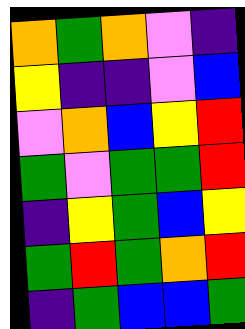[["orange", "green", "orange", "violet", "indigo"], ["yellow", "indigo", "indigo", "violet", "blue"], ["violet", "orange", "blue", "yellow", "red"], ["green", "violet", "green", "green", "red"], ["indigo", "yellow", "green", "blue", "yellow"], ["green", "red", "green", "orange", "red"], ["indigo", "green", "blue", "blue", "green"]]